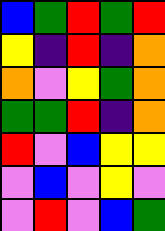[["blue", "green", "red", "green", "red"], ["yellow", "indigo", "red", "indigo", "orange"], ["orange", "violet", "yellow", "green", "orange"], ["green", "green", "red", "indigo", "orange"], ["red", "violet", "blue", "yellow", "yellow"], ["violet", "blue", "violet", "yellow", "violet"], ["violet", "red", "violet", "blue", "green"]]